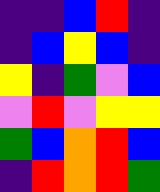[["indigo", "indigo", "blue", "red", "indigo"], ["indigo", "blue", "yellow", "blue", "indigo"], ["yellow", "indigo", "green", "violet", "blue"], ["violet", "red", "violet", "yellow", "yellow"], ["green", "blue", "orange", "red", "blue"], ["indigo", "red", "orange", "red", "green"]]